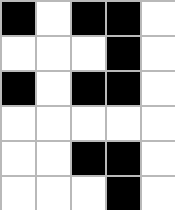[["black", "white", "black", "black", "white"], ["white", "white", "white", "black", "white"], ["black", "white", "black", "black", "white"], ["white", "white", "white", "white", "white"], ["white", "white", "black", "black", "white"], ["white", "white", "white", "black", "white"]]